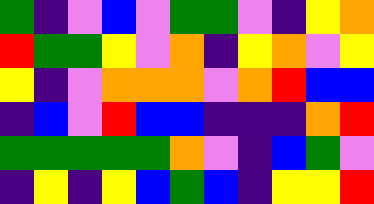[["green", "indigo", "violet", "blue", "violet", "green", "green", "violet", "indigo", "yellow", "orange"], ["red", "green", "green", "yellow", "violet", "orange", "indigo", "yellow", "orange", "violet", "yellow"], ["yellow", "indigo", "violet", "orange", "orange", "orange", "violet", "orange", "red", "blue", "blue"], ["indigo", "blue", "violet", "red", "blue", "blue", "indigo", "indigo", "indigo", "orange", "red"], ["green", "green", "green", "green", "green", "orange", "violet", "indigo", "blue", "green", "violet"], ["indigo", "yellow", "indigo", "yellow", "blue", "green", "blue", "indigo", "yellow", "yellow", "red"]]